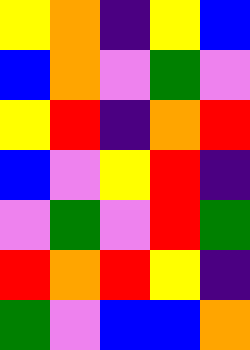[["yellow", "orange", "indigo", "yellow", "blue"], ["blue", "orange", "violet", "green", "violet"], ["yellow", "red", "indigo", "orange", "red"], ["blue", "violet", "yellow", "red", "indigo"], ["violet", "green", "violet", "red", "green"], ["red", "orange", "red", "yellow", "indigo"], ["green", "violet", "blue", "blue", "orange"]]